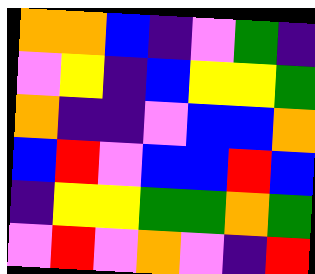[["orange", "orange", "blue", "indigo", "violet", "green", "indigo"], ["violet", "yellow", "indigo", "blue", "yellow", "yellow", "green"], ["orange", "indigo", "indigo", "violet", "blue", "blue", "orange"], ["blue", "red", "violet", "blue", "blue", "red", "blue"], ["indigo", "yellow", "yellow", "green", "green", "orange", "green"], ["violet", "red", "violet", "orange", "violet", "indigo", "red"]]